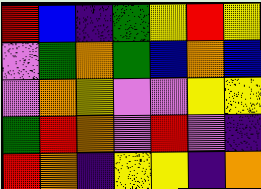[["red", "blue", "indigo", "green", "yellow", "red", "yellow"], ["violet", "green", "orange", "green", "blue", "orange", "blue"], ["violet", "orange", "yellow", "violet", "violet", "yellow", "yellow"], ["green", "red", "orange", "violet", "red", "violet", "indigo"], ["red", "orange", "indigo", "yellow", "yellow", "indigo", "orange"]]